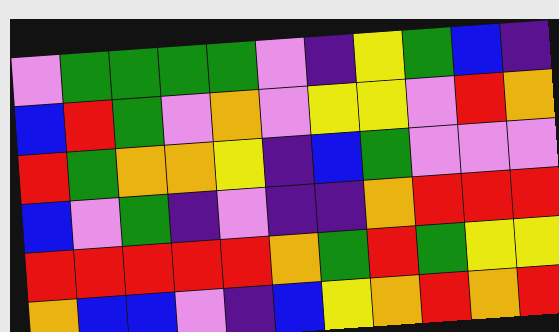[["violet", "green", "green", "green", "green", "violet", "indigo", "yellow", "green", "blue", "indigo"], ["blue", "red", "green", "violet", "orange", "violet", "yellow", "yellow", "violet", "red", "orange"], ["red", "green", "orange", "orange", "yellow", "indigo", "blue", "green", "violet", "violet", "violet"], ["blue", "violet", "green", "indigo", "violet", "indigo", "indigo", "orange", "red", "red", "red"], ["red", "red", "red", "red", "red", "orange", "green", "red", "green", "yellow", "yellow"], ["orange", "blue", "blue", "violet", "indigo", "blue", "yellow", "orange", "red", "orange", "red"]]